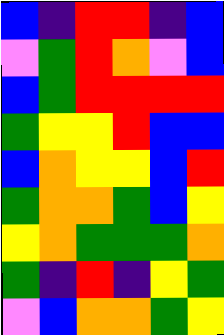[["blue", "indigo", "red", "red", "indigo", "blue"], ["violet", "green", "red", "orange", "violet", "blue"], ["blue", "green", "red", "red", "red", "red"], ["green", "yellow", "yellow", "red", "blue", "blue"], ["blue", "orange", "yellow", "yellow", "blue", "red"], ["green", "orange", "orange", "green", "blue", "yellow"], ["yellow", "orange", "green", "green", "green", "orange"], ["green", "indigo", "red", "indigo", "yellow", "green"], ["violet", "blue", "orange", "orange", "green", "yellow"]]